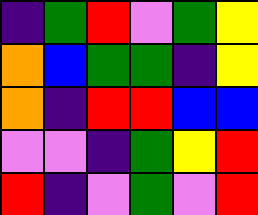[["indigo", "green", "red", "violet", "green", "yellow"], ["orange", "blue", "green", "green", "indigo", "yellow"], ["orange", "indigo", "red", "red", "blue", "blue"], ["violet", "violet", "indigo", "green", "yellow", "red"], ["red", "indigo", "violet", "green", "violet", "red"]]